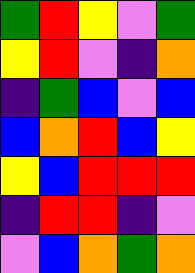[["green", "red", "yellow", "violet", "green"], ["yellow", "red", "violet", "indigo", "orange"], ["indigo", "green", "blue", "violet", "blue"], ["blue", "orange", "red", "blue", "yellow"], ["yellow", "blue", "red", "red", "red"], ["indigo", "red", "red", "indigo", "violet"], ["violet", "blue", "orange", "green", "orange"]]